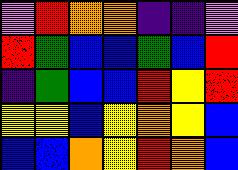[["violet", "red", "orange", "orange", "indigo", "indigo", "violet"], ["red", "green", "blue", "blue", "green", "blue", "red"], ["indigo", "green", "blue", "blue", "red", "yellow", "red"], ["yellow", "yellow", "blue", "yellow", "orange", "yellow", "blue"], ["blue", "blue", "orange", "yellow", "red", "orange", "blue"]]